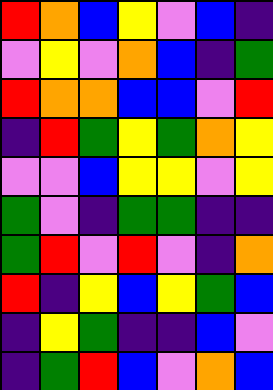[["red", "orange", "blue", "yellow", "violet", "blue", "indigo"], ["violet", "yellow", "violet", "orange", "blue", "indigo", "green"], ["red", "orange", "orange", "blue", "blue", "violet", "red"], ["indigo", "red", "green", "yellow", "green", "orange", "yellow"], ["violet", "violet", "blue", "yellow", "yellow", "violet", "yellow"], ["green", "violet", "indigo", "green", "green", "indigo", "indigo"], ["green", "red", "violet", "red", "violet", "indigo", "orange"], ["red", "indigo", "yellow", "blue", "yellow", "green", "blue"], ["indigo", "yellow", "green", "indigo", "indigo", "blue", "violet"], ["indigo", "green", "red", "blue", "violet", "orange", "blue"]]